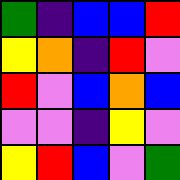[["green", "indigo", "blue", "blue", "red"], ["yellow", "orange", "indigo", "red", "violet"], ["red", "violet", "blue", "orange", "blue"], ["violet", "violet", "indigo", "yellow", "violet"], ["yellow", "red", "blue", "violet", "green"]]